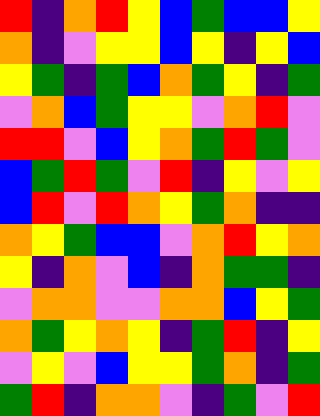[["red", "indigo", "orange", "red", "yellow", "blue", "green", "blue", "blue", "yellow"], ["orange", "indigo", "violet", "yellow", "yellow", "blue", "yellow", "indigo", "yellow", "blue"], ["yellow", "green", "indigo", "green", "blue", "orange", "green", "yellow", "indigo", "green"], ["violet", "orange", "blue", "green", "yellow", "yellow", "violet", "orange", "red", "violet"], ["red", "red", "violet", "blue", "yellow", "orange", "green", "red", "green", "violet"], ["blue", "green", "red", "green", "violet", "red", "indigo", "yellow", "violet", "yellow"], ["blue", "red", "violet", "red", "orange", "yellow", "green", "orange", "indigo", "indigo"], ["orange", "yellow", "green", "blue", "blue", "violet", "orange", "red", "yellow", "orange"], ["yellow", "indigo", "orange", "violet", "blue", "indigo", "orange", "green", "green", "indigo"], ["violet", "orange", "orange", "violet", "violet", "orange", "orange", "blue", "yellow", "green"], ["orange", "green", "yellow", "orange", "yellow", "indigo", "green", "red", "indigo", "yellow"], ["violet", "yellow", "violet", "blue", "yellow", "yellow", "green", "orange", "indigo", "green"], ["green", "red", "indigo", "orange", "orange", "violet", "indigo", "green", "violet", "red"]]